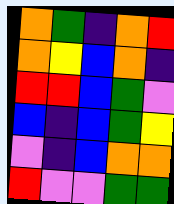[["orange", "green", "indigo", "orange", "red"], ["orange", "yellow", "blue", "orange", "indigo"], ["red", "red", "blue", "green", "violet"], ["blue", "indigo", "blue", "green", "yellow"], ["violet", "indigo", "blue", "orange", "orange"], ["red", "violet", "violet", "green", "green"]]